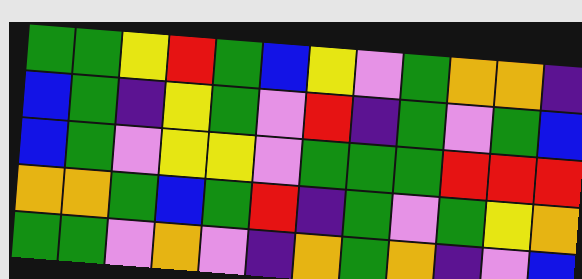[["green", "green", "yellow", "red", "green", "blue", "yellow", "violet", "green", "orange", "orange", "indigo"], ["blue", "green", "indigo", "yellow", "green", "violet", "red", "indigo", "green", "violet", "green", "blue"], ["blue", "green", "violet", "yellow", "yellow", "violet", "green", "green", "green", "red", "red", "red"], ["orange", "orange", "green", "blue", "green", "red", "indigo", "green", "violet", "green", "yellow", "orange"], ["green", "green", "violet", "orange", "violet", "indigo", "orange", "green", "orange", "indigo", "violet", "blue"]]